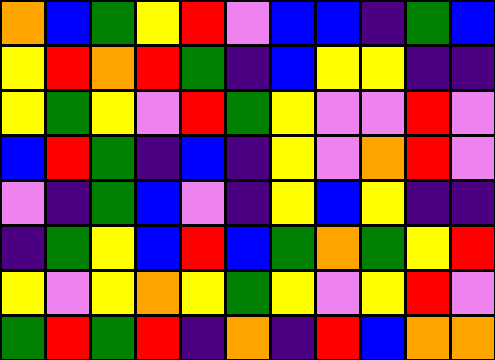[["orange", "blue", "green", "yellow", "red", "violet", "blue", "blue", "indigo", "green", "blue"], ["yellow", "red", "orange", "red", "green", "indigo", "blue", "yellow", "yellow", "indigo", "indigo"], ["yellow", "green", "yellow", "violet", "red", "green", "yellow", "violet", "violet", "red", "violet"], ["blue", "red", "green", "indigo", "blue", "indigo", "yellow", "violet", "orange", "red", "violet"], ["violet", "indigo", "green", "blue", "violet", "indigo", "yellow", "blue", "yellow", "indigo", "indigo"], ["indigo", "green", "yellow", "blue", "red", "blue", "green", "orange", "green", "yellow", "red"], ["yellow", "violet", "yellow", "orange", "yellow", "green", "yellow", "violet", "yellow", "red", "violet"], ["green", "red", "green", "red", "indigo", "orange", "indigo", "red", "blue", "orange", "orange"]]